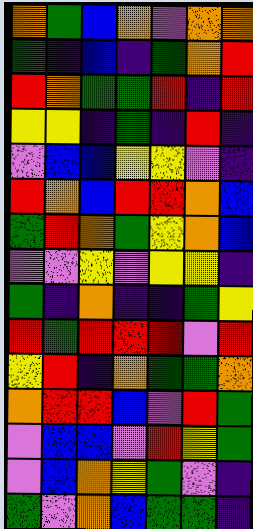[["orange", "green", "blue", "orange", "violet", "orange", "orange"], ["green", "indigo", "blue", "indigo", "green", "orange", "red"], ["red", "orange", "green", "green", "red", "indigo", "red"], ["yellow", "yellow", "indigo", "green", "indigo", "red", "indigo"], ["violet", "blue", "blue", "yellow", "yellow", "violet", "indigo"], ["red", "orange", "blue", "red", "red", "orange", "blue"], ["green", "red", "orange", "green", "yellow", "orange", "blue"], ["violet", "violet", "yellow", "violet", "yellow", "yellow", "indigo"], ["green", "indigo", "orange", "indigo", "indigo", "green", "yellow"], ["red", "green", "red", "red", "red", "violet", "red"], ["yellow", "red", "indigo", "orange", "green", "green", "orange"], ["orange", "red", "red", "blue", "violet", "red", "green"], ["violet", "blue", "blue", "violet", "red", "yellow", "green"], ["violet", "blue", "orange", "yellow", "green", "violet", "indigo"], ["green", "violet", "orange", "blue", "green", "green", "indigo"]]